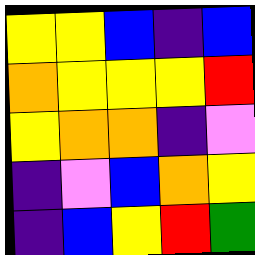[["yellow", "yellow", "blue", "indigo", "blue"], ["orange", "yellow", "yellow", "yellow", "red"], ["yellow", "orange", "orange", "indigo", "violet"], ["indigo", "violet", "blue", "orange", "yellow"], ["indigo", "blue", "yellow", "red", "green"]]